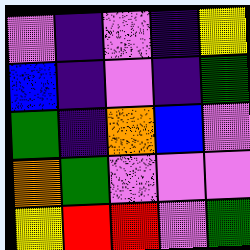[["violet", "indigo", "violet", "indigo", "yellow"], ["blue", "indigo", "violet", "indigo", "green"], ["green", "indigo", "orange", "blue", "violet"], ["orange", "green", "violet", "violet", "violet"], ["yellow", "red", "red", "violet", "green"]]